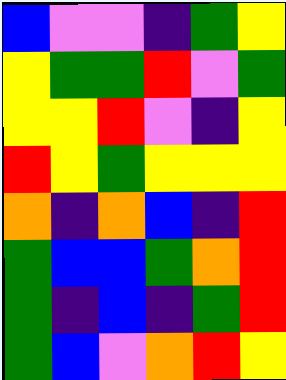[["blue", "violet", "violet", "indigo", "green", "yellow"], ["yellow", "green", "green", "red", "violet", "green"], ["yellow", "yellow", "red", "violet", "indigo", "yellow"], ["red", "yellow", "green", "yellow", "yellow", "yellow"], ["orange", "indigo", "orange", "blue", "indigo", "red"], ["green", "blue", "blue", "green", "orange", "red"], ["green", "indigo", "blue", "indigo", "green", "red"], ["green", "blue", "violet", "orange", "red", "yellow"]]